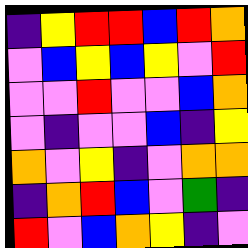[["indigo", "yellow", "red", "red", "blue", "red", "orange"], ["violet", "blue", "yellow", "blue", "yellow", "violet", "red"], ["violet", "violet", "red", "violet", "violet", "blue", "orange"], ["violet", "indigo", "violet", "violet", "blue", "indigo", "yellow"], ["orange", "violet", "yellow", "indigo", "violet", "orange", "orange"], ["indigo", "orange", "red", "blue", "violet", "green", "indigo"], ["red", "violet", "blue", "orange", "yellow", "indigo", "violet"]]